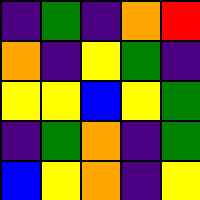[["indigo", "green", "indigo", "orange", "red"], ["orange", "indigo", "yellow", "green", "indigo"], ["yellow", "yellow", "blue", "yellow", "green"], ["indigo", "green", "orange", "indigo", "green"], ["blue", "yellow", "orange", "indigo", "yellow"]]